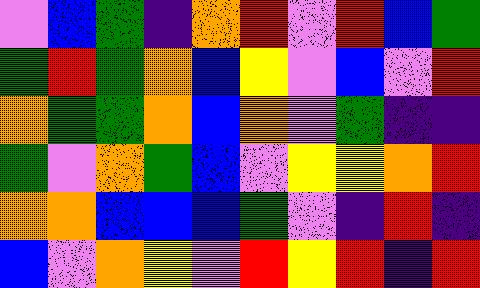[["violet", "blue", "green", "indigo", "orange", "red", "violet", "red", "blue", "green"], ["green", "red", "green", "orange", "blue", "yellow", "violet", "blue", "violet", "red"], ["orange", "green", "green", "orange", "blue", "orange", "violet", "green", "indigo", "indigo"], ["green", "violet", "orange", "green", "blue", "violet", "yellow", "yellow", "orange", "red"], ["orange", "orange", "blue", "blue", "blue", "green", "violet", "indigo", "red", "indigo"], ["blue", "violet", "orange", "yellow", "violet", "red", "yellow", "red", "indigo", "red"]]